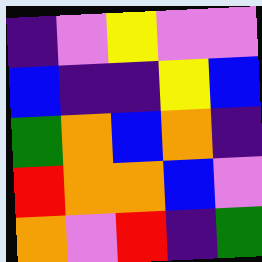[["indigo", "violet", "yellow", "violet", "violet"], ["blue", "indigo", "indigo", "yellow", "blue"], ["green", "orange", "blue", "orange", "indigo"], ["red", "orange", "orange", "blue", "violet"], ["orange", "violet", "red", "indigo", "green"]]